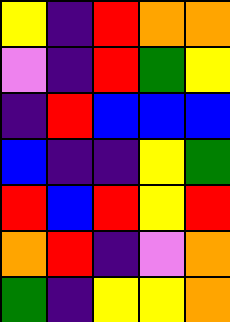[["yellow", "indigo", "red", "orange", "orange"], ["violet", "indigo", "red", "green", "yellow"], ["indigo", "red", "blue", "blue", "blue"], ["blue", "indigo", "indigo", "yellow", "green"], ["red", "blue", "red", "yellow", "red"], ["orange", "red", "indigo", "violet", "orange"], ["green", "indigo", "yellow", "yellow", "orange"]]